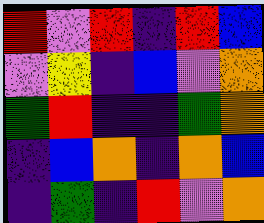[["red", "violet", "red", "indigo", "red", "blue"], ["violet", "yellow", "indigo", "blue", "violet", "orange"], ["green", "red", "indigo", "indigo", "green", "orange"], ["indigo", "blue", "orange", "indigo", "orange", "blue"], ["indigo", "green", "indigo", "red", "violet", "orange"]]